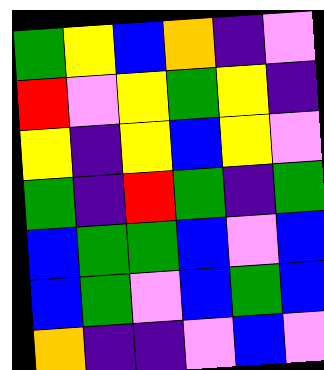[["green", "yellow", "blue", "orange", "indigo", "violet"], ["red", "violet", "yellow", "green", "yellow", "indigo"], ["yellow", "indigo", "yellow", "blue", "yellow", "violet"], ["green", "indigo", "red", "green", "indigo", "green"], ["blue", "green", "green", "blue", "violet", "blue"], ["blue", "green", "violet", "blue", "green", "blue"], ["orange", "indigo", "indigo", "violet", "blue", "violet"]]